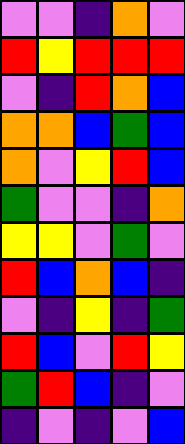[["violet", "violet", "indigo", "orange", "violet"], ["red", "yellow", "red", "red", "red"], ["violet", "indigo", "red", "orange", "blue"], ["orange", "orange", "blue", "green", "blue"], ["orange", "violet", "yellow", "red", "blue"], ["green", "violet", "violet", "indigo", "orange"], ["yellow", "yellow", "violet", "green", "violet"], ["red", "blue", "orange", "blue", "indigo"], ["violet", "indigo", "yellow", "indigo", "green"], ["red", "blue", "violet", "red", "yellow"], ["green", "red", "blue", "indigo", "violet"], ["indigo", "violet", "indigo", "violet", "blue"]]